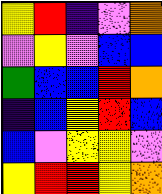[["yellow", "red", "indigo", "violet", "orange"], ["violet", "yellow", "violet", "blue", "blue"], ["green", "blue", "blue", "red", "orange"], ["indigo", "blue", "yellow", "red", "blue"], ["blue", "violet", "yellow", "yellow", "violet"], ["yellow", "red", "red", "yellow", "orange"]]